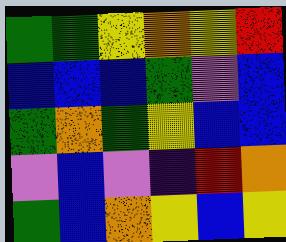[["green", "green", "yellow", "orange", "yellow", "red"], ["blue", "blue", "blue", "green", "violet", "blue"], ["green", "orange", "green", "yellow", "blue", "blue"], ["violet", "blue", "violet", "indigo", "red", "orange"], ["green", "blue", "orange", "yellow", "blue", "yellow"]]